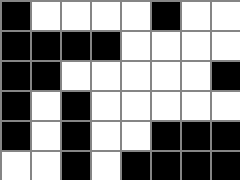[["black", "white", "white", "white", "white", "black", "white", "white"], ["black", "black", "black", "black", "white", "white", "white", "white"], ["black", "black", "white", "white", "white", "white", "white", "black"], ["black", "white", "black", "white", "white", "white", "white", "white"], ["black", "white", "black", "white", "white", "black", "black", "black"], ["white", "white", "black", "white", "black", "black", "black", "black"]]